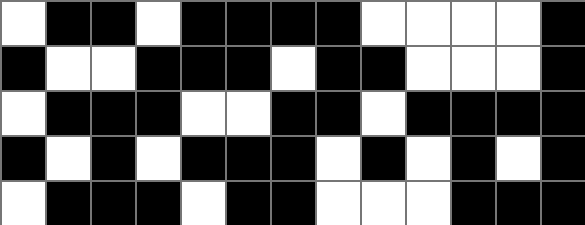[["white", "black", "black", "white", "black", "black", "black", "black", "white", "white", "white", "white", "black"], ["black", "white", "white", "black", "black", "black", "white", "black", "black", "white", "white", "white", "black"], ["white", "black", "black", "black", "white", "white", "black", "black", "white", "black", "black", "black", "black"], ["black", "white", "black", "white", "black", "black", "black", "white", "black", "white", "black", "white", "black"], ["white", "black", "black", "black", "white", "black", "black", "white", "white", "white", "black", "black", "black"]]